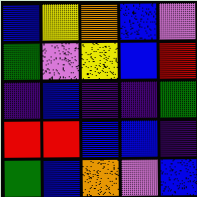[["blue", "yellow", "orange", "blue", "violet"], ["green", "violet", "yellow", "blue", "red"], ["indigo", "blue", "indigo", "indigo", "green"], ["red", "red", "blue", "blue", "indigo"], ["green", "blue", "orange", "violet", "blue"]]